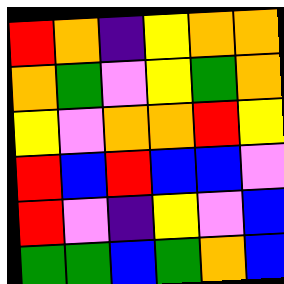[["red", "orange", "indigo", "yellow", "orange", "orange"], ["orange", "green", "violet", "yellow", "green", "orange"], ["yellow", "violet", "orange", "orange", "red", "yellow"], ["red", "blue", "red", "blue", "blue", "violet"], ["red", "violet", "indigo", "yellow", "violet", "blue"], ["green", "green", "blue", "green", "orange", "blue"]]